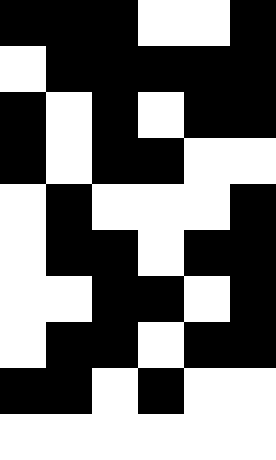[["black", "black", "black", "white", "white", "black"], ["white", "black", "black", "black", "black", "black"], ["black", "white", "black", "white", "black", "black"], ["black", "white", "black", "black", "white", "white"], ["white", "black", "white", "white", "white", "black"], ["white", "black", "black", "white", "black", "black"], ["white", "white", "black", "black", "white", "black"], ["white", "black", "black", "white", "black", "black"], ["black", "black", "white", "black", "white", "white"], ["white", "white", "white", "white", "white", "white"]]